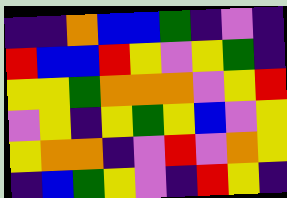[["indigo", "indigo", "orange", "blue", "blue", "green", "indigo", "violet", "indigo"], ["red", "blue", "blue", "red", "yellow", "violet", "yellow", "green", "indigo"], ["yellow", "yellow", "green", "orange", "orange", "orange", "violet", "yellow", "red"], ["violet", "yellow", "indigo", "yellow", "green", "yellow", "blue", "violet", "yellow"], ["yellow", "orange", "orange", "indigo", "violet", "red", "violet", "orange", "yellow"], ["indigo", "blue", "green", "yellow", "violet", "indigo", "red", "yellow", "indigo"]]